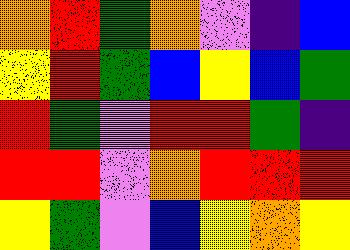[["orange", "red", "green", "orange", "violet", "indigo", "blue"], ["yellow", "red", "green", "blue", "yellow", "blue", "green"], ["red", "green", "violet", "red", "red", "green", "indigo"], ["red", "red", "violet", "orange", "red", "red", "red"], ["yellow", "green", "violet", "blue", "yellow", "orange", "yellow"]]